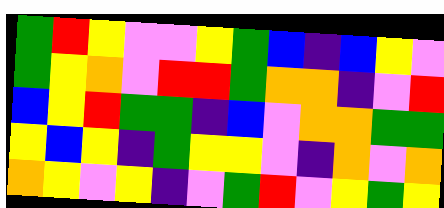[["green", "red", "yellow", "violet", "violet", "yellow", "green", "blue", "indigo", "blue", "yellow", "violet"], ["green", "yellow", "orange", "violet", "red", "red", "green", "orange", "orange", "indigo", "violet", "red"], ["blue", "yellow", "red", "green", "green", "indigo", "blue", "violet", "orange", "orange", "green", "green"], ["yellow", "blue", "yellow", "indigo", "green", "yellow", "yellow", "violet", "indigo", "orange", "violet", "orange"], ["orange", "yellow", "violet", "yellow", "indigo", "violet", "green", "red", "violet", "yellow", "green", "yellow"]]